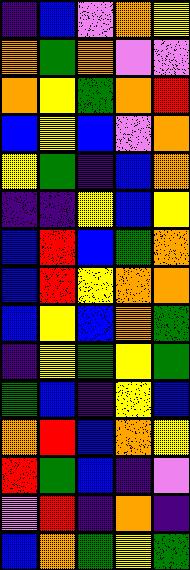[["indigo", "blue", "violet", "orange", "yellow"], ["orange", "green", "orange", "violet", "violet"], ["orange", "yellow", "green", "orange", "red"], ["blue", "yellow", "blue", "violet", "orange"], ["yellow", "green", "indigo", "blue", "orange"], ["indigo", "indigo", "yellow", "blue", "yellow"], ["blue", "red", "blue", "green", "orange"], ["blue", "red", "yellow", "orange", "orange"], ["blue", "yellow", "blue", "orange", "green"], ["indigo", "yellow", "green", "yellow", "green"], ["green", "blue", "indigo", "yellow", "blue"], ["orange", "red", "blue", "orange", "yellow"], ["red", "green", "blue", "indigo", "violet"], ["violet", "red", "indigo", "orange", "indigo"], ["blue", "orange", "green", "yellow", "green"]]